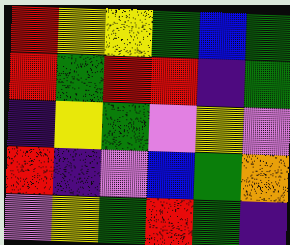[["red", "yellow", "yellow", "green", "blue", "green"], ["red", "green", "red", "red", "indigo", "green"], ["indigo", "yellow", "green", "violet", "yellow", "violet"], ["red", "indigo", "violet", "blue", "green", "orange"], ["violet", "yellow", "green", "red", "green", "indigo"]]